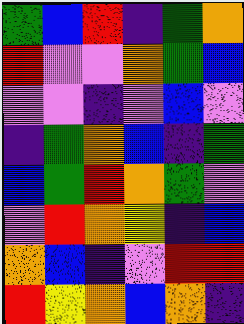[["green", "blue", "red", "indigo", "green", "orange"], ["red", "violet", "violet", "orange", "green", "blue"], ["violet", "violet", "indigo", "violet", "blue", "violet"], ["indigo", "green", "orange", "blue", "indigo", "green"], ["blue", "green", "red", "orange", "green", "violet"], ["violet", "red", "orange", "yellow", "indigo", "blue"], ["orange", "blue", "indigo", "violet", "red", "red"], ["red", "yellow", "orange", "blue", "orange", "indigo"]]